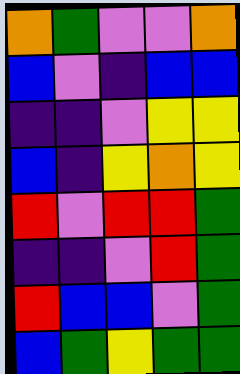[["orange", "green", "violet", "violet", "orange"], ["blue", "violet", "indigo", "blue", "blue"], ["indigo", "indigo", "violet", "yellow", "yellow"], ["blue", "indigo", "yellow", "orange", "yellow"], ["red", "violet", "red", "red", "green"], ["indigo", "indigo", "violet", "red", "green"], ["red", "blue", "blue", "violet", "green"], ["blue", "green", "yellow", "green", "green"]]